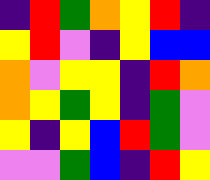[["indigo", "red", "green", "orange", "yellow", "red", "indigo"], ["yellow", "red", "violet", "indigo", "yellow", "blue", "blue"], ["orange", "violet", "yellow", "yellow", "indigo", "red", "orange"], ["orange", "yellow", "green", "yellow", "indigo", "green", "violet"], ["yellow", "indigo", "yellow", "blue", "red", "green", "violet"], ["violet", "violet", "green", "blue", "indigo", "red", "yellow"]]